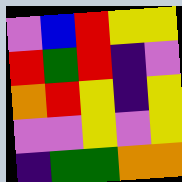[["violet", "blue", "red", "yellow", "yellow"], ["red", "green", "red", "indigo", "violet"], ["orange", "red", "yellow", "indigo", "yellow"], ["violet", "violet", "yellow", "violet", "yellow"], ["indigo", "green", "green", "orange", "orange"]]